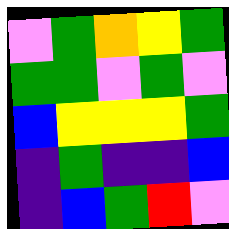[["violet", "green", "orange", "yellow", "green"], ["green", "green", "violet", "green", "violet"], ["blue", "yellow", "yellow", "yellow", "green"], ["indigo", "green", "indigo", "indigo", "blue"], ["indigo", "blue", "green", "red", "violet"]]